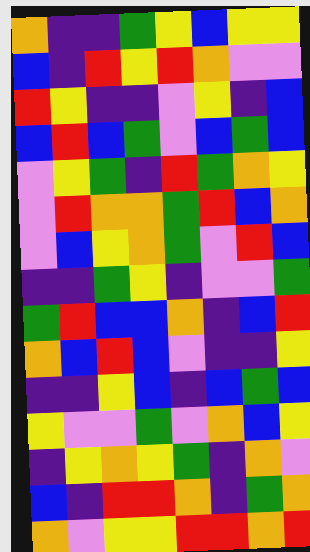[["orange", "indigo", "indigo", "green", "yellow", "blue", "yellow", "yellow"], ["blue", "indigo", "red", "yellow", "red", "orange", "violet", "violet"], ["red", "yellow", "indigo", "indigo", "violet", "yellow", "indigo", "blue"], ["blue", "red", "blue", "green", "violet", "blue", "green", "blue"], ["violet", "yellow", "green", "indigo", "red", "green", "orange", "yellow"], ["violet", "red", "orange", "orange", "green", "red", "blue", "orange"], ["violet", "blue", "yellow", "orange", "green", "violet", "red", "blue"], ["indigo", "indigo", "green", "yellow", "indigo", "violet", "violet", "green"], ["green", "red", "blue", "blue", "orange", "indigo", "blue", "red"], ["orange", "blue", "red", "blue", "violet", "indigo", "indigo", "yellow"], ["indigo", "indigo", "yellow", "blue", "indigo", "blue", "green", "blue"], ["yellow", "violet", "violet", "green", "violet", "orange", "blue", "yellow"], ["indigo", "yellow", "orange", "yellow", "green", "indigo", "orange", "violet"], ["blue", "indigo", "red", "red", "orange", "indigo", "green", "orange"], ["orange", "violet", "yellow", "yellow", "red", "red", "orange", "red"]]